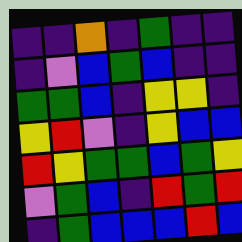[["indigo", "indigo", "orange", "indigo", "green", "indigo", "indigo"], ["indigo", "violet", "blue", "green", "blue", "indigo", "indigo"], ["green", "green", "blue", "indigo", "yellow", "yellow", "indigo"], ["yellow", "red", "violet", "indigo", "yellow", "blue", "blue"], ["red", "yellow", "green", "green", "blue", "green", "yellow"], ["violet", "green", "blue", "indigo", "red", "green", "red"], ["indigo", "green", "blue", "blue", "blue", "red", "blue"]]